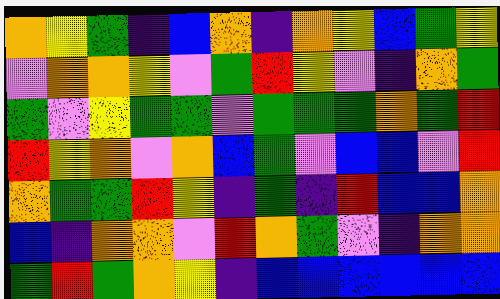[["orange", "yellow", "green", "indigo", "blue", "orange", "indigo", "orange", "yellow", "blue", "green", "yellow"], ["violet", "orange", "orange", "yellow", "violet", "green", "red", "yellow", "violet", "indigo", "orange", "green"], ["green", "violet", "yellow", "green", "green", "violet", "green", "green", "green", "orange", "green", "red"], ["red", "yellow", "orange", "violet", "orange", "blue", "green", "violet", "blue", "blue", "violet", "red"], ["orange", "green", "green", "red", "yellow", "indigo", "green", "indigo", "red", "blue", "blue", "orange"], ["blue", "indigo", "orange", "orange", "violet", "red", "orange", "green", "violet", "indigo", "orange", "orange"], ["green", "red", "green", "orange", "yellow", "indigo", "blue", "blue", "blue", "blue", "blue", "blue"]]